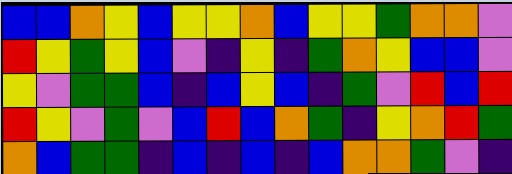[["blue", "blue", "orange", "yellow", "blue", "yellow", "yellow", "orange", "blue", "yellow", "yellow", "green", "orange", "orange", "violet"], ["red", "yellow", "green", "yellow", "blue", "violet", "indigo", "yellow", "indigo", "green", "orange", "yellow", "blue", "blue", "violet"], ["yellow", "violet", "green", "green", "blue", "indigo", "blue", "yellow", "blue", "indigo", "green", "violet", "red", "blue", "red"], ["red", "yellow", "violet", "green", "violet", "blue", "red", "blue", "orange", "green", "indigo", "yellow", "orange", "red", "green"], ["orange", "blue", "green", "green", "indigo", "blue", "indigo", "blue", "indigo", "blue", "orange", "orange", "green", "violet", "indigo"]]